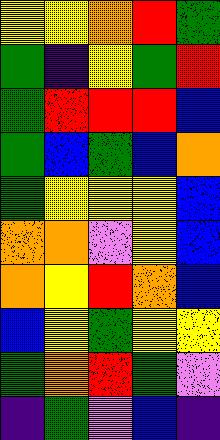[["yellow", "yellow", "orange", "red", "green"], ["green", "indigo", "yellow", "green", "red"], ["green", "red", "red", "red", "blue"], ["green", "blue", "green", "blue", "orange"], ["green", "yellow", "yellow", "yellow", "blue"], ["orange", "orange", "violet", "yellow", "blue"], ["orange", "yellow", "red", "orange", "blue"], ["blue", "yellow", "green", "yellow", "yellow"], ["green", "orange", "red", "green", "violet"], ["indigo", "green", "violet", "blue", "indigo"]]